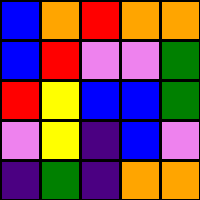[["blue", "orange", "red", "orange", "orange"], ["blue", "red", "violet", "violet", "green"], ["red", "yellow", "blue", "blue", "green"], ["violet", "yellow", "indigo", "blue", "violet"], ["indigo", "green", "indigo", "orange", "orange"]]